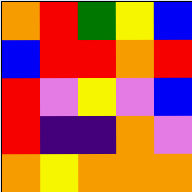[["orange", "red", "green", "yellow", "blue"], ["blue", "red", "red", "orange", "red"], ["red", "violet", "yellow", "violet", "blue"], ["red", "indigo", "indigo", "orange", "violet"], ["orange", "yellow", "orange", "orange", "orange"]]